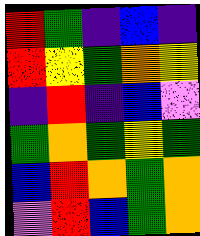[["red", "green", "indigo", "blue", "indigo"], ["red", "yellow", "green", "orange", "yellow"], ["indigo", "red", "indigo", "blue", "violet"], ["green", "orange", "green", "yellow", "green"], ["blue", "red", "orange", "green", "orange"], ["violet", "red", "blue", "green", "orange"]]